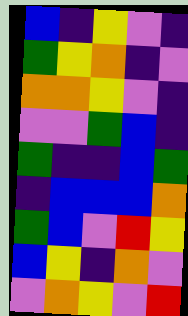[["blue", "indigo", "yellow", "violet", "indigo"], ["green", "yellow", "orange", "indigo", "violet"], ["orange", "orange", "yellow", "violet", "indigo"], ["violet", "violet", "green", "blue", "indigo"], ["green", "indigo", "indigo", "blue", "green"], ["indigo", "blue", "blue", "blue", "orange"], ["green", "blue", "violet", "red", "yellow"], ["blue", "yellow", "indigo", "orange", "violet"], ["violet", "orange", "yellow", "violet", "red"]]